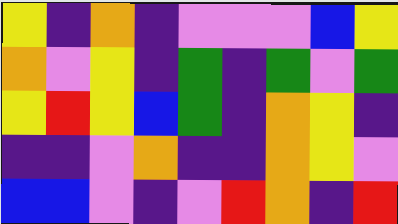[["yellow", "indigo", "orange", "indigo", "violet", "violet", "violet", "blue", "yellow"], ["orange", "violet", "yellow", "indigo", "green", "indigo", "green", "violet", "green"], ["yellow", "red", "yellow", "blue", "green", "indigo", "orange", "yellow", "indigo"], ["indigo", "indigo", "violet", "orange", "indigo", "indigo", "orange", "yellow", "violet"], ["blue", "blue", "violet", "indigo", "violet", "red", "orange", "indigo", "red"]]